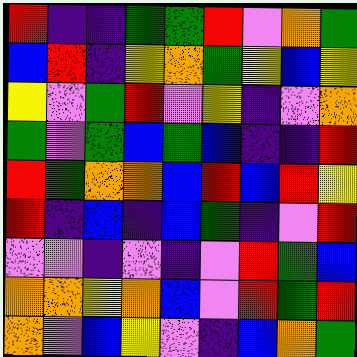[["red", "indigo", "indigo", "green", "green", "red", "violet", "orange", "green"], ["blue", "red", "indigo", "yellow", "orange", "green", "yellow", "blue", "yellow"], ["yellow", "violet", "green", "red", "violet", "yellow", "indigo", "violet", "orange"], ["green", "violet", "green", "blue", "green", "blue", "indigo", "indigo", "red"], ["red", "green", "orange", "orange", "blue", "red", "blue", "red", "yellow"], ["red", "indigo", "blue", "indigo", "blue", "green", "indigo", "violet", "red"], ["violet", "violet", "indigo", "violet", "indigo", "violet", "red", "green", "blue"], ["orange", "orange", "yellow", "orange", "blue", "violet", "red", "green", "red"], ["orange", "violet", "blue", "yellow", "violet", "indigo", "blue", "orange", "green"]]